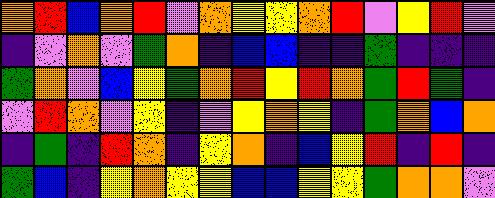[["orange", "red", "blue", "orange", "red", "violet", "orange", "yellow", "yellow", "orange", "red", "violet", "yellow", "red", "violet"], ["indigo", "violet", "orange", "violet", "green", "orange", "indigo", "blue", "blue", "indigo", "indigo", "green", "indigo", "indigo", "indigo"], ["green", "orange", "violet", "blue", "yellow", "green", "orange", "red", "yellow", "red", "orange", "green", "red", "green", "indigo"], ["violet", "red", "orange", "violet", "yellow", "indigo", "violet", "yellow", "orange", "yellow", "indigo", "green", "orange", "blue", "orange"], ["indigo", "green", "indigo", "red", "orange", "indigo", "yellow", "orange", "indigo", "blue", "yellow", "red", "indigo", "red", "indigo"], ["green", "blue", "indigo", "yellow", "orange", "yellow", "yellow", "blue", "blue", "yellow", "yellow", "green", "orange", "orange", "violet"]]